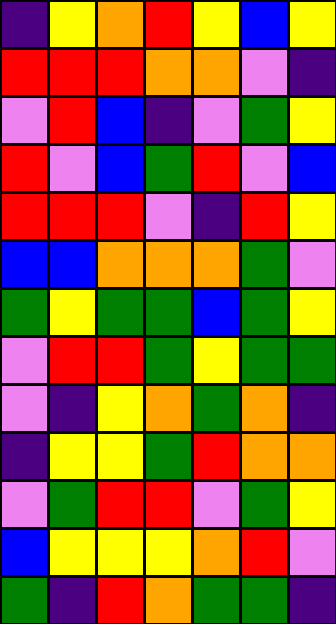[["indigo", "yellow", "orange", "red", "yellow", "blue", "yellow"], ["red", "red", "red", "orange", "orange", "violet", "indigo"], ["violet", "red", "blue", "indigo", "violet", "green", "yellow"], ["red", "violet", "blue", "green", "red", "violet", "blue"], ["red", "red", "red", "violet", "indigo", "red", "yellow"], ["blue", "blue", "orange", "orange", "orange", "green", "violet"], ["green", "yellow", "green", "green", "blue", "green", "yellow"], ["violet", "red", "red", "green", "yellow", "green", "green"], ["violet", "indigo", "yellow", "orange", "green", "orange", "indigo"], ["indigo", "yellow", "yellow", "green", "red", "orange", "orange"], ["violet", "green", "red", "red", "violet", "green", "yellow"], ["blue", "yellow", "yellow", "yellow", "orange", "red", "violet"], ["green", "indigo", "red", "orange", "green", "green", "indigo"]]